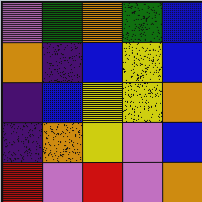[["violet", "green", "orange", "green", "blue"], ["orange", "indigo", "blue", "yellow", "blue"], ["indigo", "blue", "yellow", "yellow", "orange"], ["indigo", "orange", "yellow", "violet", "blue"], ["red", "violet", "red", "violet", "orange"]]